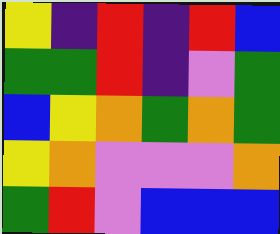[["yellow", "indigo", "red", "indigo", "red", "blue"], ["green", "green", "red", "indigo", "violet", "green"], ["blue", "yellow", "orange", "green", "orange", "green"], ["yellow", "orange", "violet", "violet", "violet", "orange"], ["green", "red", "violet", "blue", "blue", "blue"]]